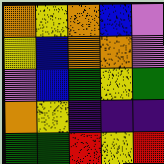[["orange", "yellow", "orange", "blue", "violet"], ["yellow", "blue", "orange", "orange", "violet"], ["violet", "blue", "green", "yellow", "green"], ["orange", "yellow", "indigo", "indigo", "indigo"], ["green", "green", "red", "yellow", "red"]]